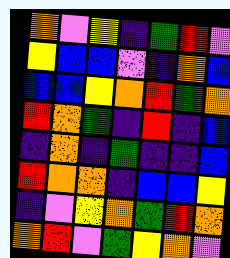[["orange", "violet", "yellow", "indigo", "green", "red", "violet"], ["yellow", "blue", "blue", "violet", "indigo", "orange", "blue"], ["blue", "blue", "yellow", "orange", "red", "green", "orange"], ["red", "orange", "green", "indigo", "red", "indigo", "blue"], ["indigo", "orange", "indigo", "green", "indigo", "indigo", "blue"], ["red", "orange", "orange", "indigo", "blue", "blue", "yellow"], ["indigo", "violet", "yellow", "orange", "green", "red", "orange"], ["orange", "red", "violet", "green", "yellow", "orange", "violet"]]